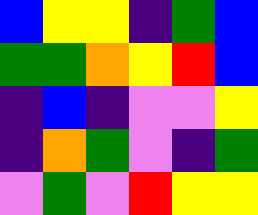[["blue", "yellow", "yellow", "indigo", "green", "blue"], ["green", "green", "orange", "yellow", "red", "blue"], ["indigo", "blue", "indigo", "violet", "violet", "yellow"], ["indigo", "orange", "green", "violet", "indigo", "green"], ["violet", "green", "violet", "red", "yellow", "yellow"]]